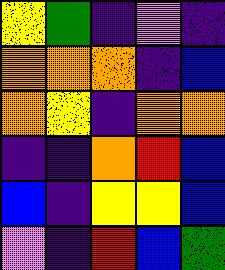[["yellow", "green", "indigo", "violet", "indigo"], ["orange", "orange", "orange", "indigo", "blue"], ["orange", "yellow", "indigo", "orange", "orange"], ["indigo", "indigo", "orange", "red", "blue"], ["blue", "indigo", "yellow", "yellow", "blue"], ["violet", "indigo", "red", "blue", "green"]]